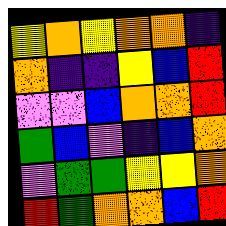[["yellow", "orange", "yellow", "orange", "orange", "indigo"], ["orange", "indigo", "indigo", "yellow", "blue", "red"], ["violet", "violet", "blue", "orange", "orange", "red"], ["green", "blue", "violet", "indigo", "blue", "orange"], ["violet", "green", "green", "yellow", "yellow", "orange"], ["red", "green", "orange", "orange", "blue", "red"]]